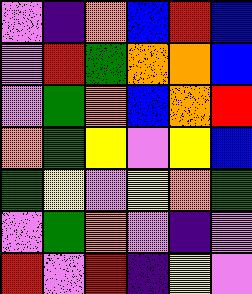[["violet", "indigo", "orange", "blue", "red", "blue"], ["violet", "red", "green", "orange", "orange", "blue"], ["violet", "green", "orange", "blue", "orange", "red"], ["orange", "green", "yellow", "violet", "yellow", "blue"], ["green", "yellow", "violet", "yellow", "orange", "green"], ["violet", "green", "orange", "violet", "indigo", "violet"], ["red", "violet", "red", "indigo", "yellow", "violet"]]